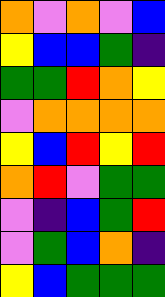[["orange", "violet", "orange", "violet", "blue"], ["yellow", "blue", "blue", "green", "indigo"], ["green", "green", "red", "orange", "yellow"], ["violet", "orange", "orange", "orange", "orange"], ["yellow", "blue", "red", "yellow", "red"], ["orange", "red", "violet", "green", "green"], ["violet", "indigo", "blue", "green", "red"], ["violet", "green", "blue", "orange", "indigo"], ["yellow", "blue", "green", "green", "green"]]